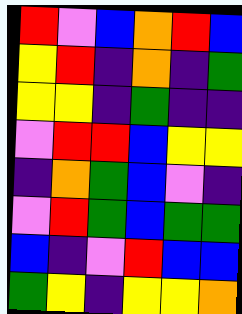[["red", "violet", "blue", "orange", "red", "blue"], ["yellow", "red", "indigo", "orange", "indigo", "green"], ["yellow", "yellow", "indigo", "green", "indigo", "indigo"], ["violet", "red", "red", "blue", "yellow", "yellow"], ["indigo", "orange", "green", "blue", "violet", "indigo"], ["violet", "red", "green", "blue", "green", "green"], ["blue", "indigo", "violet", "red", "blue", "blue"], ["green", "yellow", "indigo", "yellow", "yellow", "orange"]]